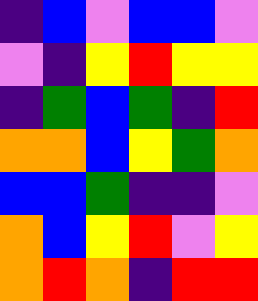[["indigo", "blue", "violet", "blue", "blue", "violet"], ["violet", "indigo", "yellow", "red", "yellow", "yellow"], ["indigo", "green", "blue", "green", "indigo", "red"], ["orange", "orange", "blue", "yellow", "green", "orange"], ["blue", "blue", "green", "indigo", "indigo", "violet"], ["orange", "blue", "yellow", "red", "violet", "yellow"], ["orange", "red", "orange", "indigo", "red", "red"]]